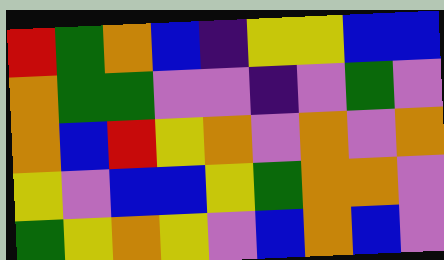[["red", "green", "orange", "blue", "indigo", "yellow", "yellow", "blue", "blue"], ["orange", "green", "green", "violet", "violet", "indigo", "violet", "green", "violet"], ["orange", "blue", "red", "yellow", "orange", "violet", "orange", "violet", "orange"], ["yellow", "violet", "blue", "blue", "yellow", "green", "orange", "orange", "violet"], ["green", "yellow", "orange", "yellow", "violet", "blue", "orange", "blue", "violet"]]